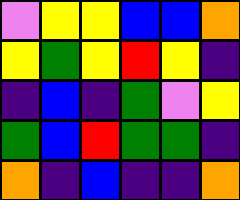[["violet", "yellow", "yellow", "blue", "blue", "orange"], ["yellow", "green", "yellow", "red", "yellow", "indigo"], ["indigo", "blue", "indigo", "green", "violet", "yellow"], ["green", "blue", "red", "green", "green", "indigo"], ["orange", "indigo", "blue", "indigo", "indigo", "orange"]]